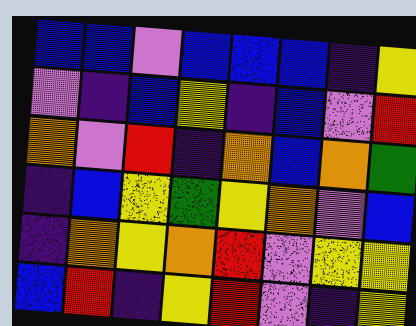[["blue", "blue", "violet", "blue", "blue", "blue", "indigo", "yellow"], ["violet", "indigo", "blue", "yellow", "indigo", "blue", "violet", "red"], ["orange", "violet", "red", "indigo", "orange", "blue", "orange", "green"], ["indigo", "blue", "yellow", "green", "yellow", "orange", "violet", "blue"], ["indigo", "orange", "yellow", "orange", "red", "violet", "yellow", "yellow"], ["blue", "red", "indigo", "yellow", "red", "violet", "indigo", "yellow"]]